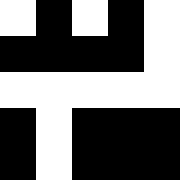[["white", "black", "white", "black", "white"], ["black", "black", "black", "black", "white"], ["white", "white", "white", "white", "white"], ["black", "white", "black", "black", "black"], ["black", "white", "black", "black", "black"]]